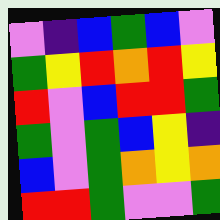[["violet", "indigo", "blue", "green", "blue", "violet"], ["green", "yellow", "red", "orange", "red", "yellow"], ["red", "violet", "blue", "red", "red", "green"], ["green", "violet", "green", "blue", "yellow", "indigo"], ["blue", "violet", "green", "orange", "yellow", "orange"], ["red", "red", "green", "violet", "violet", "green"]]